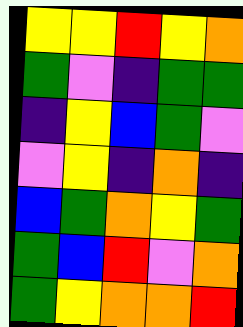[["yellow", "yellow", "red", "yellow", "orange"], ["green", "violet", "indigo", "green", "green"], ["indigo", "yellow", "blue", "green", "violet"], ["violet", "yellow", "indigo", "orange", "indigo"], ["blue", "green", "orange", "yellow", "green"], ["green", "blue", "red", "violet", "orange"], ["green", "yellow", "orange", "orange", "red"]]